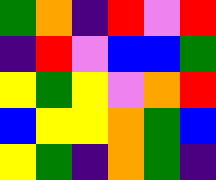[["green", "orange", "indigo", "red", "violet", "red"], ["indigo", "red", "violet", "blue", "blue", "green"], ["yellow", "green", "yellow", "violet", "orange", "red"], ["blue", "yellow", "yellow", "orange", "green", "blue"], ["yellow", "green", "indigo", "orange", "green", "indigo"]]